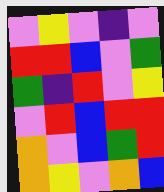[["violet", "yellow", "violet", "indigo", "violet"], ["red", "red", "blue", "violet", "green"], ["green", "indigo", "red", "violet", "yellow"], ["violet", "red", "blue", "red", "red"], ["orange", "violet", "blue", "green", "red"], ["orange", "yellow", "violet", "orange", "blue"]]